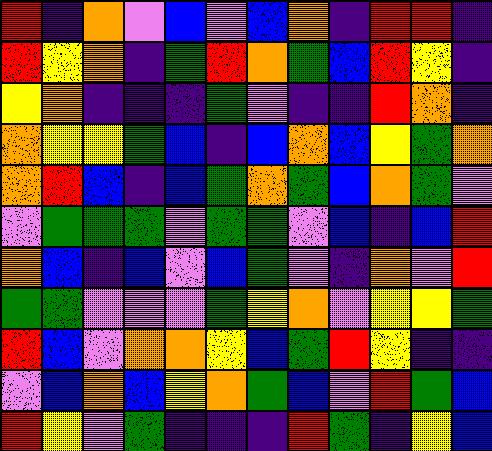[["red", "indigo", "orange", "violet", "blue", "violet", "blue", "orange", "indigo", "red", "red", "indigo"], ["red", "yellow", "orange", "indigo", "green", "red", "orange", "green", "blue", "red", "yellow", "indigo"], ["yellow", "orange", "indigo", "indigo", "indigo", "green", "violet", "indigo", "indigo", "red", "orange", "indigo"], ["orange", "yellow", "yellow", "green", "blue", "indigo", "blue", "orange", "blue", "yellow", "green", "orange"], ["orange", "red", "blue", "indigo", "blue", "green", "orange", "green", "blue", "orange", "green", "violet"], ["violet", "green", "green", "green", "violet", "green", "green", "violet", "blue", "indigo", "blue", "red"], ["orange", "blue", "indigo", "blue", "violet", "blue", "green", "violet", "indigo", "orange", "violet", "red"], ["green", "green", "violet", "violet", "violet", "green", "yellow", "orange", "violet", "yellow", "yellow", "green"], ["red", "blue", "violet", "orange", "orange", "yellow", "blue", "green", "red", "yellow", "indigo", "indigo"], ["violet", "blue", "orange", "blue", "yellow", "orange", "green", "blue", "violet", "red", "green", "blue"], ["red", "yellow", "violet", "green", "indigo", "indigo", "indigo", "red", "green", "indigo", "yellow", "blue"]]